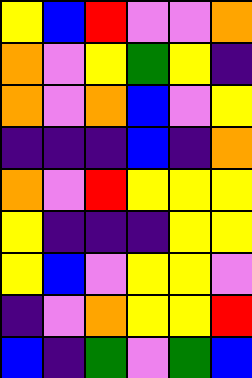[["yellow", "blue", "red", "violet", "violet", "orange"], ["orange", "violet", "yellow", "green", "yellow", "indigo"], ["orange", "violet", "orange", "blue", "violet", "yellow"], ["indigo", "indigo", "indigo", "blue", "indigo", "orange"], ["orange", "violet", "red", "yellow", "yellow", "yellow"], ["yellow", "indigo", "indigo", "indigo", "yellow", "yellow"], ["yellow", "blue", "violet", "yellow", "yellow", "violet"], ["indigo", "violet", "orange", "yellow", "yellow", "red"], ["blue", "indigo", "green", "violet", "green", "blue"]]